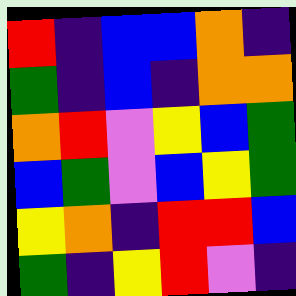[["red", "indigo", "blue", "blue", "orange", "indigo"], ["green", "indigo", "blue", "indigo", "orange", "orange"], ["orange", "red", "violet", "yellow", "blue", "green"], ["blue", "green", "violet", "blue", "yellow", "green"], ["yellow", "orange", "indigo", "red", "red", "blue"], ["green", "indigo", "yellow", "red", "violet", "indigo"]]